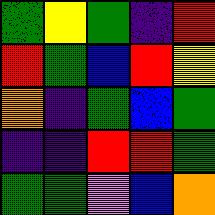[["green", "yellow", "green", "indigo", "red"], ["red", "green", "blue", "red", "yellow"], ["orange", "indigo", "green", "blue", "green"], ["indigo", "indigo", "red", "red", "green"], ["green", "green", "violet", "blue", "orange"]]